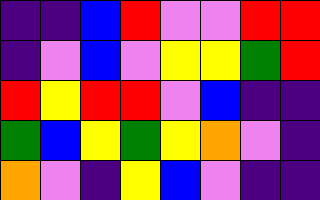[["indigo", "indigo", "blue", "red", "violet", "violet", "red", "red"], ["indigo", "violet", "blue", "violet", "yellow", "yellow", "green", "red"], ["red", "yellow", "red", "red", "violet", "blue", "indigo", "indigo"], ["green", "blue", "yellow", "green", "yellow", "orange", "violet", "indigo"], ["orange", "violet", "indigo", "yellow", "blue", "violet", "indigo", "indigo"]]